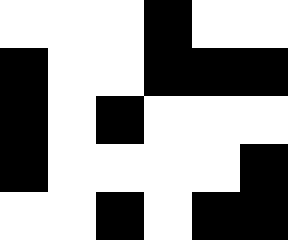[["white", "white", "white", "black", "white", "white"], ["black", "white", "white", "black", "black", "black"], ["black", "white", "black", "white", "white", "white"], ["black", "white", "white", "white", "white", "black"], ["white", "white", "black", "white", "black", "black"]]